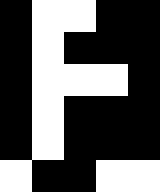[["black", "white", "white", "black", "black"], ["black", "white", "black", "black", "black"], ["black", "white", "white", "white", "black"], ["black", "white", "black", "black", "black"], ["black", "white", "black", "black", "black"], ["white", "black", "black", "white", "white"]]